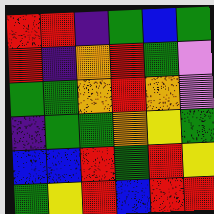[["red", "red", "indigo", "green", "blue", "green"], ["red", "indigo", "orange", "red", "green", "violet"], ["green", "green", "orange", "red", "orange", "violet"], ["indigo", "green", "green", "orange", "yellow", "green"], ["blue", "blue", "red", "green", "red", "yellow"], ["green", "yellow", "red", "blue", "red", "red"]]